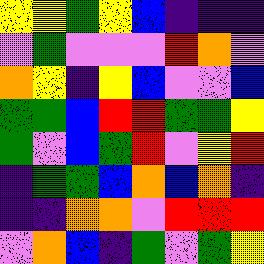[["yellow", "yellow", "green", "yellow", "blue", "indigo", "indigo", "indigo"], ["violet", "green", "violet", "violet", "violet", "red", "orange", "violet"], ["orange", "yellow", "indigo", "yellow", "blue", "violet", "violet", "blue"], ["green", "green", "blue", "red", "red", "green", "green", "yellow"], ["green", "violet", "blue", "green", "red", "violet", "yellow", "red"], ["indigo", "green", "green", "blue", "orange", "blue", "orange", "indigo"], ["indigo", "indigo", "orange", "orange", "violet", "red", "red", "red"], ["violet", "orange", "blue", "indigo", "green", "violet", "green", "yellow"]]